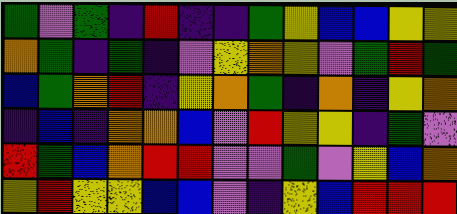[["green", "violet", "green", "indigo", "red", "indigo", "indigo", "green", "yellow", "blue", "blue", "yellow", "yellow"], ["orange", "green", "indigo", "green", "indigo", "violet", "yellow", "orange", "yellow", "violet", "green", "red", "green"], ["blue", "green", "orange", "red", "indigo", "yellow", "orange", "green", "indigo", "orange", "indigo", "yellow", "orange"], ["indigo", "blue", "indigo", "orange", "orange", "blue", "violet", "red", "yellow", "yellow", "indigo", "green", "violet"], ["red", "green", "blue", "orange", "red", "red", "violet", "violet", "green", "violet", "yellow", "blue", "orange"], ["yellow", "red", "yellow", "yellow", "blue", "blue", "violet", "indigo", "yellow", "blue", "red", "red", "red"]]